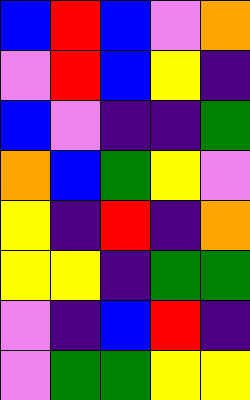[["blue", "red", "blue", "violet", "orange"], ["violet", "red", "blue", "yellow", "indigo"], ["blue", "violet", "indigo", "indigo", "green"], ["orange", "blue", "green", "yellow", "violet"], ["yellow", "indigo", "red", "indigo", "orange"], ["yellow", "yellow", "indigo", "green", "green"], ["violet", "indigo", "blue", "red", "indigo"], ["violet", "green", "green", "yellow", "yellow"]]